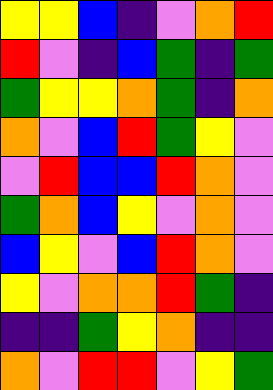[["yellow", "yellow", "blue", "indigo", "violet", "orange", "red"], ["red", "violet", "indigo", "blue", "green", "indigo", "green"], ["green", "yellow", "yellow", "orange", "green", "indigo", "orange"], ["orange", "violet", "blue", "red", "green", "yellow", "violet"], ["violet", "red", "blue", "blue", "red", "orange", "violet"], ["green", "orange", "blue", "yellow", "violet", "orange", "violet"], ["blue", "yellow", "violet", "blue", "red", "orange", "violet"], ["yellow", "violet", "orange", "orange", "red", "green", "indigo"], ["indigo", "indigo", "green", "yellow", "orange", "indigo", "indigo"], ["orange", "violet", "red", "red", "violet", "yellow", "green"]]